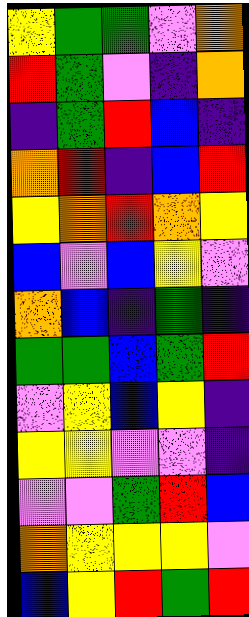[["yellow", "green", "green", "violet", "orange"], ["red", "green", "violet", "indigo", "orange"], ["indigo", "green", "red", "blue", "indigo"], ["orange", "red", "indigo", "blue", "red"], ["yellow", "orange", "red", "orange", "yellow"], ["blue", "violet", "blue", "yellow", "violet"], ["orange", "blue", "indigo", "green", "indigo"], ["green", "green", "blue", "green", "red"], ["violet", "yellow", "blue", "yellow", "indigo"], ["yellow", "yellow", "violet", "violet", "indigo"], ["violet", "violet", "green", "red", "blue"], ["orange", "yellow", "yellow", "yellow", "violet"], ["blue", "yellow", "red", "green", "red"]]